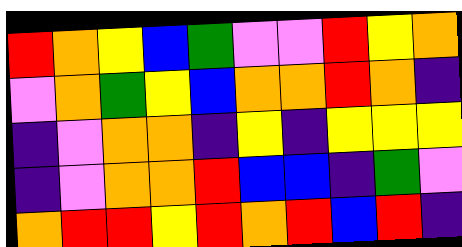[["red", "orange", "yellow", "blue", "green", "violet", "violet", "red", "yellow", "orange"], ["violet", "orange", "green", "yellow", "blue", "orange", "orange", "red", "orange", "indigo"], ["indigo", "violet", "orange", "orange", "indigo", "yellow", "indigo", "yellow", "yellow", "yellow"], ["indigo", "violet", "orange", "orange", "red", "blue", "blue", "indigo", "green", "violet"], ["orange", "red", "red", "yellow", "red", "orange", "red", "blue", "red", "indigo"]]